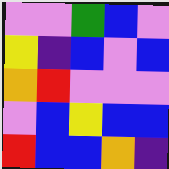[["violet", "violet", "green", "blue", "violet"], ["yellow", "indigo", "blue", "violet", "blue"], ["orange", "red", "violet", "violet", "violet"], ["violet", "blue", "yellow", "blue", "blue"], ["red", "blue", "blue", "orange", "indigo"]]